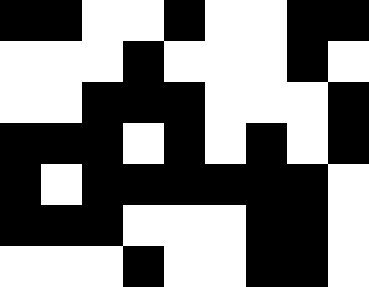[["black", "black", "white", "white", "black", "white", "white", "black", "black"], ["white", "white", "white", "black", "white", "white", "white", "black", "white"], ["white", "white", "black", "black", "black", "white", "white", "white", "black"], ["black", "black", "black", "white", "black", "white", "black", "white", "black"], ["black", "white", "black", "black", "black", "black", "black", "black", "white"], ["black", "black", "black", "white", "white", "white", "black", "black", "white"], ["white", "white", "white", "black", "white", "white", "black", "black", "white"]]